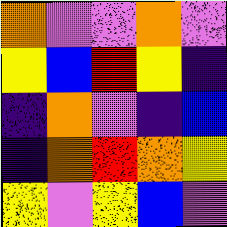[["orange", "violet", "violet", "orange", "violet"], ["yellow", "blue", "red", "yellow", "indigo"], ["indigo", "orange", "violet", "indigo", "blue"], ["indigo", "orange", "red", "orange", "yellow"], ["yellow", "violet", "yellow", "blue", "violet"]]